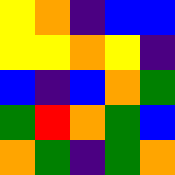[["yellow", "orange", "indigo", "blue", "blue"], ["yellow", "yellow", "orange", "yellow", "indigo"], ["blue", "indigo", "blue", "orange", "green"], ["green", "red", "orange", "green", "blue"], ["orange", "green", "indigo", "green", "orange"]]